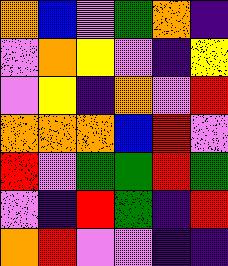[["orange", "blue", "violet", "green", "orange", "indigo"], ["violet", "orange", "yellow", "violet", "indigo", "yellow"], ["violet", "yellow", "indigo", "orange", "violet", "red"], ["orange", "orange", "orange", "blue", "red", "violet"], ["red", "violet", "green", "green", "red", "green"], ["violet", "indigo", "red", "green", "indigo", "red"], ["orange", "red", "violet", "violet", "indigo", "indigo"]]